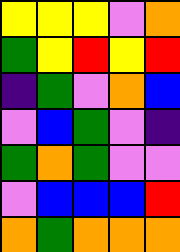[["yellow", "yellow", "yellow", "violet", "orange"], ["green", "yellow", "red", "yellow", "red"], ["indigo", "green", "violet", "orange", "blue"], ["violet", "blue", "green", "violet", "indigo"], ["green", "orange", "green", "violet", "violet"], ["violet", "blue", "blue", "blue", "red"], ["orange", "green", "orange", "orange", "orange"]]